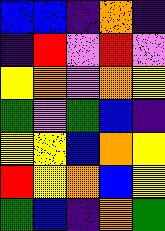[["blue", "blue", "indigo", "orange", "indigo"], ["indigo", "red", "violet", "red", "violet"], ["yellow", "orange", "violet", "orange", "yellow"], ["green", "violet", "green", "blue", "indigo"], ["yellow", "yellow", "blue", "orange", "yellow"], ["red", "yellow", "orange", "blue", "yellow"], ["green", "blue", "indigo", "orange", "green"]]